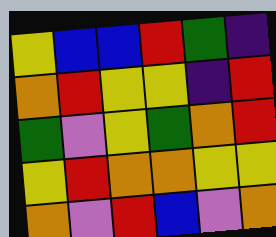[["yellow", "blue", "blue", "red", "green", "indigo"], ["orange", "red", "yellow", "yellow", "indigo", "red"], ["green", "violet", "yellow", "green", "orange", "red"], ["yellow", "red", "orange", "orange", "yellow", "yellow"], ["orange", "violet", "red", "blue", "violet", "orange"]]